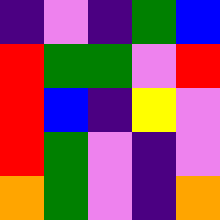[["indigo", "violet", "indigo", "green", "blue"], ["red", "green", "green", "violet", "red"], ["red", "blue", "indigo", "yellow", "violet"], ["red", "green", "violet", "indigo", "violet"], ["orange", "green", "violet", "indigo", "orange"]]